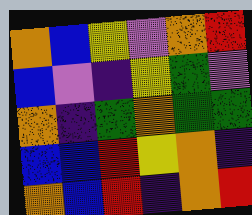[["orange", "blue", "yellow", "violet", "orange", "red"], ["blue", "violet", "indigo", "yellow", "green", "violet"], ["orange", "indigo", "green", "orange", "green", "green"], ["blue", "blue", "red", "yellow", "orange", "indigo"], ["orange", "blue", "red", "indigo", "orange", "red"]]